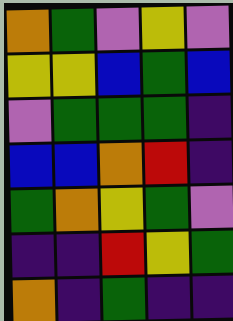[["orange", "green", "violet", "yellow", "violet"], ["yellow", "yellow", "blue", "green", "blue"], ["violet", "green", "green", "green", "indigo"], ["blue", "blue", "orange", "red", "indigo"], ["green", "orange", "yellow", "green", "violet"], ["indigo", "indigo", "red", "yellow", "green"], ["orange", "indigo", "green", "indigo", "indigo"]]